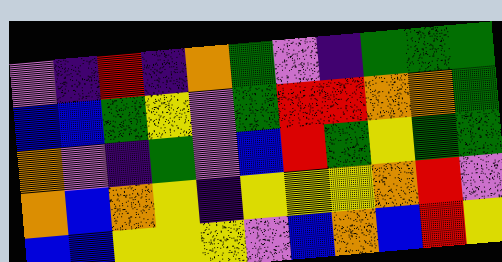[["violet", "indigo", "red", "indigo", "orange", "green", "violet", "indigo", "green", "green", "green"], ["blue", "blue", "green", "yellow", "violet", "green", "red", "red", "orange", "orange", "green"], ["orange", "violet", "indigo", "green", "violet", "blue", "red", "green", "yellow", "green", "green"], ["orange", "blue", "orange", "yellow", "indigo", "yellow", "yellow", "yellow", "orange", "red", "violet"], ["blue", "blue", "yellow", "yellow", "yellow", "violet", "blue", "orange", "blue", "red", "yellow"]]